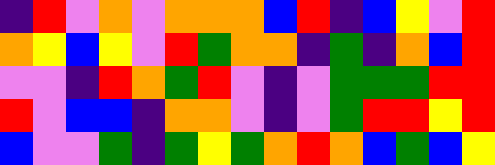[["indigo", "red", "violet", "orange", "violet", "orange", "orange", "orange", "blue", "red", "indigo", "blue", "yellow", "violet", "red"], ["orange", "yellow", "blue", "yellow", "violet", "red", "green", "orange", "orange", "indigo", "green", "indigo", "orange", "blue", "red"], ["violet", "violet", "indigo", "red", "orange", "green", "red", "violet", "indigo", "violet", "green", "green", "green", "red", "red"], ["red", "violet", "blue", "blue", "indigo", "orange", "orange", "violet", "indigo", "violet", "green", "red", "red", "yellow", "red"], ["blue", "violet", "violet", "green", "indigo", "green", "yellow", "green", "orange", "red", "orange", "blue", "green", "blue", "yellow"]]